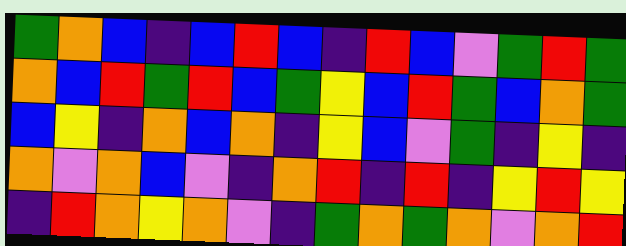[["green", "orange", "blue", "indigo", "blue", "red", "blue", "indigo", "red", "blue", "violet", "green", "red", "green"], ["orange", "blue", "red", "green", "red", "blue", "green", "yellow", "blue", "red", "green", "blue", "orange", "green"], ["blue", "yellow", "indigo", "orange", "blue", "orange", "indigo", "yellow", "blue", "violet", "green", "indigo", "yellow", "indigo"], ["orange", "violet", "orange", "blue", "violet", "indigo", "orange", "red", "indigo", "red", "indigo", "yellow", "red", "yellow"], ["indigo", "red", "orange", "yellow", "orange", "violet", "indigo", "green", "orange", "green", "orange", "violet", "orange", "red"]]